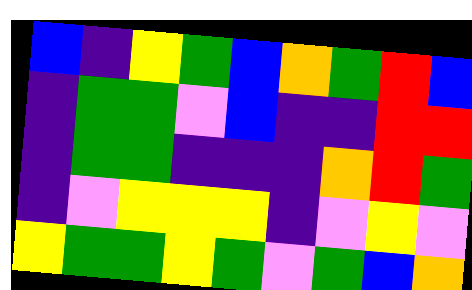[["blue", "indigo", "yellow", "green", "blue", "orange", "green", "red", "blue"], ["indigo", "green", "green", "violet", "blue", "indigo", "indigo", "red", "red"], ["indigo", "green", "green", "indigo", "indigo", "indigo", "orange", "red", "green"], ["indigo", "violet", "yellow", "yellow", "yellow", "indigo", "violet", "yellow", "violet"], ["yellow", "green", "green", "yellow", "green", "violet", "green", "blue", "orange"]]